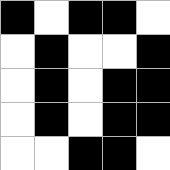[["black", "white", "black", "black", "white"], ["white", "black", "white", "white", "black"], ["white", "black", "white", "black", "black"], ["white", "black", "white", "black", "black"], ["white", "white", "black", "black", "white"]]